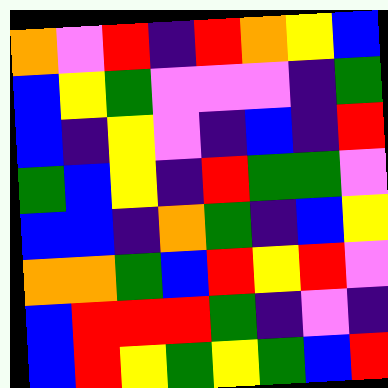[["orange", "violet", "red", "indigo", "red", "orange", "yellow", "blue"], ["blue", "yellow", "green", "violet", "violet", "violet", "indigo", "green"], ["blue", "indigo", "yellow", "violet", "indigo", "blue", "indigo", "red"], ["green", "blue", "yellow", "indigo", "red", "green", "green", "violet"], ["blue", "blue", "indigo", "orange", "green", "indigo", "blue", "yellow"], ["orange", "orange", "green", "blue", "red", "yellow", "red", "violet"], ["blue", "red", "red", "red", "green", "indigo", "violet", "indigo"], ["blue", "red", "yellow", "green", "yellow", "green", "blue", "red"]]